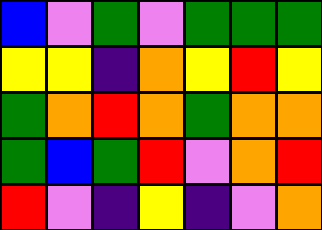[["blue", "violet", "green", "violet", "green", "green", "green"], ["yellow", "yellow", "indigo", "orange", "yellow", "red", "yellow"], ["green", "orange", "red", "orange", "green", "orange", "orange"], ["green", "blue", "green", "red", "violet", "orange", "red"], ["red", "violet", "indigo", "yellow", "indigo", "violet", "orange"]]